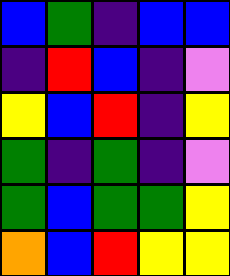[["blue", "green", "indigo", "blue", "blue"], ["indigo", "red", "blue", "indigo", "violet"], ["yellow", "blue", "red", "indigo", "yellow"], ["green", "indigo", "green", "indigo", "violet"], ["green", "blue", "green", "green", "yellow"], ["orange", "blue", "red", "yellow", "yellow"]]